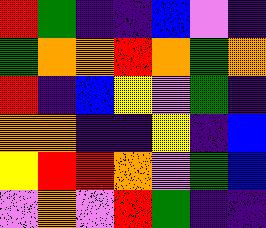[["red", "green", "indigo", "indigo", "blue", "violet", "indigo"], ["green", "orange", "orange", "red", "orange", "green", "orange"], ["red", "indigo", "blue", "yellow", "violet", "green", "indigo"], ["orange", "orange", "indigo", "indigo", "yellow", "indigo", "blue"], ["yellow", "red", "red", "orange", "violet", "green", "blue"], ["violet", "orange", "violet", "red", "green", "indigo", "indigo"]]